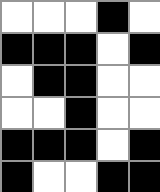[["white", "white", "white", "black", "white"], ["black", "black", "black", "white", "black"], ["white", "black", "black", "white", "white"], ["white", "white", "black", "white", "white"], ["black", "black", "black", "white", "black"], ["black", "white", "white", "black", "black"]]